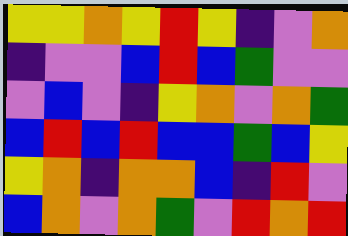[["yellow", "yellow", "orange", "yellow", "red", "yellow", "indigo", "violet", "orange"], ["indigo", "violet", "violet", "blue", "red", "blue", "green", "violet", "violet"], ["violet", "blue", "violet", "indigo", "yellow", "orange", "violet", "orange", "green"], ["blue", "red", "blue", "red", "blue", "blue", "green", "blue", "yellow"], ["yellow", "orange", "indigo", "orange", "orange", "blue", "indigo", "red", "violet"], ["blue", "orange", "violet", "orange", "green", "violet", "red", "orange", "red"]]